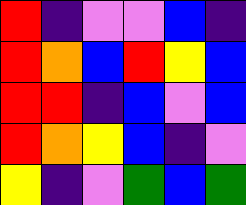[["red", "indigo", "violet", "violet", "blue", "indigo"], ["red", "orange", "blue", "red", "yellow", "blue"], ["red", "red", "indigo", "blue", "violet", "blue"], ["red", "orange", "yellow", "blue", "indigo", "violet"], ["yellow", "indigo", "violet", "green", "blue", "green"]]